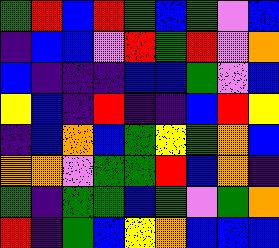[["green", "red", "blue", "red", "green", "blue", "green", "violet", "blue"], ["indigo", "blue", "blue", "violet", "red", "green", "red", "violet", "orange"], ["blue", "indigo", "indigo", "indigo", "blue", "blue", "green", "violet", "blue"], ["yellow", "blue", "indigo", "red", "indigo", "indigo", "blue", "red", "yellow"], ["indigo", "blue", "orange", "blue", "green", "yellow", "green", "orange", "blue"], ["orange", "orange", "violet", "green", "green", "red", "blue", "orange", "indigo"], ["green", "indigo", "green", "green", "blue", "green", "violet", "green", "orange"], ["red", "indigo", "green", "blue", "yellow", "orange", "blue", "blue", "blue"]]